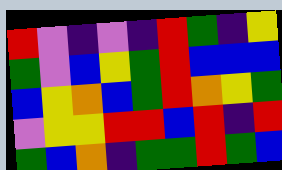[["red", "violet", "indigo", "violet", "indigo", "red", "green", "indigo", "yellow"], ["green", "violet", "blue", "yellow", "green", "red", "blue", "blue", "blue"], ["blue", "yellow", "orange", "blue", "green", "red", "orange", "yellow", "green"], ["violet", "yellow", "yellow", "red", "red", "blue", "red", "indigo", "red"], ["green", "blue", "orange", "indigo", "green", "green", "red", "green", "blue"]]